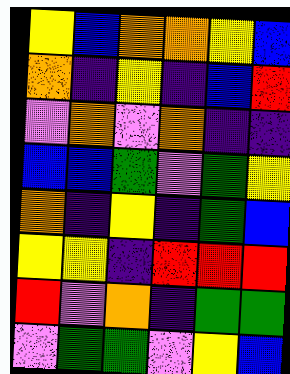[["yellow", "blue", "orange", "orange", "yellow", "blue"], ["orange", "indigo", "yellow", "indigo", "blue", "red"], ["violet", "orange", "violet", "orange", "indigo", "indigo"], ["blue", "blue", "green", "violet", "green", "yellow"], ["orange", "indigo", "yellow", "indigo", "green", "blue"], ["yellow", "yellow", "indigo", "red", "red", "red"], ["red", "violet", "orange", "indigo", "green", "green"], ["violet", "green", "green", "violet", "yellow", "blue"]]